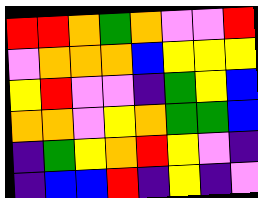[["red", "red", "orange", "green", "orange", "violet", "violet", "red"], ["violet", "orange", "orange", "orange", "blue", "yellow", "yellow", "yellow"], ["yellow", "red", "violet", "violet", "indigo", "green", "yellow", "blue"], ["orange", "orange", "violet", "yellow", "orange", "green", "green", "blue"], ["indigo", "green", "yellow", "orange", "red", "yellow", "violet", "indigo"], ["indigo", "blue", "blue", "red", "indigo", "yellow", "indigo", "violet"]]